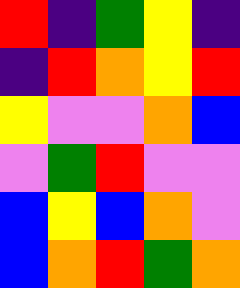[["red", "indigo", "green", "yellow", "indigo"], ["indigo", "red", "orange", "yellow", "red"], ["yellow", "violet", "violet", "orange", "blue"], ["violet", "green", "red", "violet", "violet"], ["blue", "yellow", "blue", "orange", "violet"], ["blue", "orange", "red", "green", "orange"]]